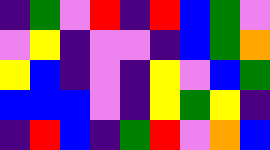[["indigo", "green", "violet", "red", "indigo", "red", "blue", "green", "violet"], ["violet", "yellow", "indigo", "violet", "violet", "indigo", "blue", "green", "orange"], ["yellow", "blue", "indigo", "violet", "indigo", "yellow", "violet", "blue", "green"], ["blue", "blue", "blue", "violet", "indigo", "yellow", "green", "yellow", "indigo"], ["indigo", "red", "blue", "indigo", "green", "red", "violet", "orange", "blue"]]